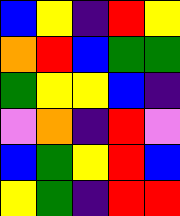[["blue", "yellow", "indigo", "red", "yellow"], ["orange", "red", "blue", "green", "green"], ["green", "yellow", "yellow", "blue", "indigo"], ["violet", "orange", "indigo", "red", "violet"], ["blue", "green", "yellow", "red", "blue"], ["yellow", "green", "indigo", "red", "red"]]